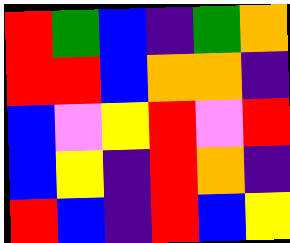[["red", "green", "blue", "indigo", "green", "orange"], ["red", "red", "blue", "orange", "orange", "indigo"], ["blue", "violet", "yellow", "red", "violet", "red"], ["blue", "yellow", "indigo", "red", "orange", "indigo"], ["red", "blue", "indigo", "red", "blue", "yellow"]]